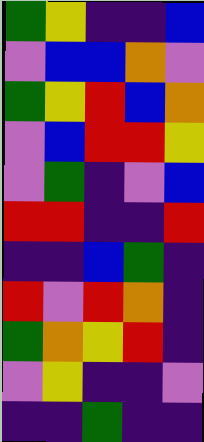[["green", "yellow", "indigo", "indigo", "blue"], ["violet", "blue", "blue", "orange", "violet"], ["green", "yellow", "red", "blue", "orange"], ["violet", "blue", "red", "red", "yellow"], ["violet", "green", "indigo", "violet", "blue"], ["red", "red", "indigo", "indigo", "red"], ["indigo", "indigo", "blue", "green", "indigo"], ["red", "violet", "red", "orange", "indigo"], ["green", "orange", "yellow", "red", "indigo"], ["violet", "yellow", "indigo", "indigo", "violet"], ["indigo", "indigo", "green", "indigo", "indigo"]]